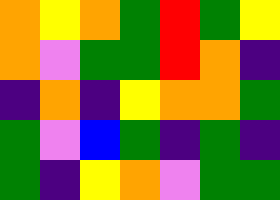[["orange", "yellow", "orange", "green", "red", "green", "yellow"], ["orange", "violet", "green", "green", "red", "orange", "indigo"], ["indigo", "orange", "indigo", "yellow", "orange", "orange", "green"], ["green", "violet", "blue", "green", "indigo", "green", "indigo"], ["green", "indigo", "yellow", "orange", "violet", "green", "green"]]